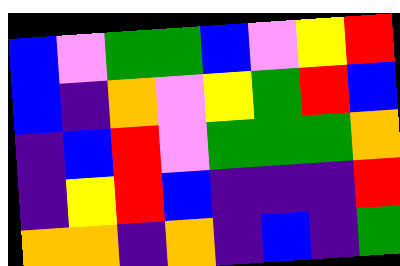[["blue", "violet", "green", "green", "blue", "violet", "yellow", "red"], ["blue", "indigo", "orange", "violet", "yellow", "green", "red", "blue"], ["indigo", "blue", "red", "violet", "green", "green", "green", "orange"], ["indigo", "yellow", "red", "blue", "indigo", "indigo", "indigo", "red"], ["orange", "orange", "indigo", "orange", "indigo", "blue", "indigo", "green"]]